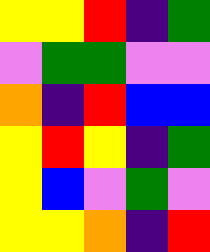[["yellow", "yellow", "red", "indigo", "green"], ["violet", "green", "green", "violet", "violet"], ["orange", "indigo", "red", "blue", "blue"], ["yellow", "red", "yellow", "indigo", "green"], ["yellow", "blue", "violet", "green", "violet"], ["yellow", "yellow", "orange", "indigo", "red"]]